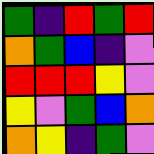[["green", "indigo", "red", "green", "red"], ["orange", "green", "blue", "indigo", "violet"], ["red", "red", "red", "yellow", "violet"], ["yellow", "violet", "green", "blue", "orange"], ["orange", "yellow", "indigo", "green", "violet"]]